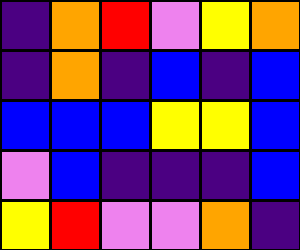[["indigo", "orange", "red", "violet", "yellow", "orange"], ["indigo", "orange", "indigo", "blue", "indigo", "blue"], ["blue", "blue", "blue", "yellow", "yellow", "blue"], ["violet", "blue", "indigo", "indigo", "indigo", "blue"], ["yellow", "red", "violet", "violet", "orange", "indigo"]]